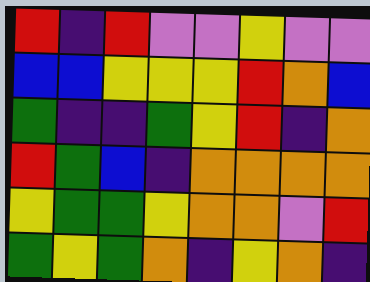[["red", "indigo", "red", "violet", "violet", "yellow", "violet", "violet"], ["blue", "blue", "yellow", "yellow", "yellow", "red", "orange", "blue"], ["green", "indigo", "indigo", "green", "yellow", "red", "indigo", "orange"], ["red", "green", "blue", "indigo", "orange", "orange", "orange", "orange"], ["yellow", "green", "green", "yellow", "orange", "orange", "violet", "red"], ["green", "yellow", "green", "orange", "indigo", "yellow", "orange", "indigo"]]